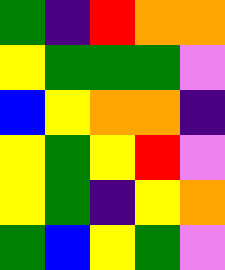[["green", "indigo", "red", "orange", "orange"], ["yellow", "green", "green", "green", "violet"], ["blue", "yellow", "orange", "orange", "indigo"], ["yellow", "green", "yellow", "red", "violet"], ["yellow", "green", "indigo", "yellow", "orange"], ["green", "blue", "yellow", "green", "violet"]]